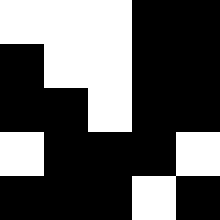[["white", "white", "white", "black", "black"], ["black", "white", "white", "black", "black"], ["black", "black", "white", "black", "black"], ["white", "black", "black", "black", "white"], ["black", "black", "black", "white", "black"]]